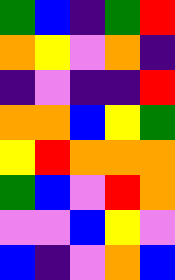[["green", "blue", "indigo", "green", "red"], ["orange", "yellow", "violet", "orange", "indigo"], ["indigo", "violet", "indigo", "indigo", "red"], ["orange", "orange", "blue", "yellow", "green"], ["yellow", "red", "orange", "orange", "orange"], ["green", "blue", "violet", "red", "orange"], ["violet", "violet", "blue", "yellow", "violet"], ["blue", "indigo", "violet", "orange", "blue"]]